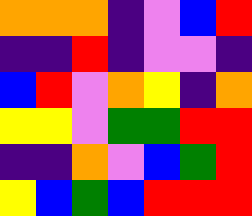[["orange", "orange", "orange", "indigo", "violet", "blue", "red"], ["indigo", "indigo", "red", "indigo", "violet", "violet", "indigo"], ["blue", "red", "violet", "orange", "yellow", "indigo", "orange"], ["yellow", "yellow", "violet", "green", "green", "red", "red"], ["indigo", "indigo", "orange", "violet", "blue", "green", "red"], ["yellow", "blue", "green", "blue", "red", "red", "red"]]